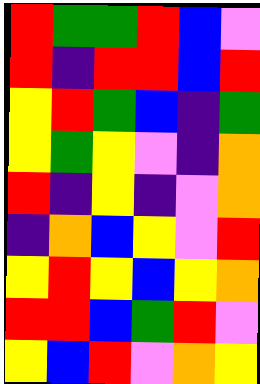[["red", "green", "green", "red", "blue", "violet"], ["red", "indigo", "red", "red", "blue", "red"], ["yellow", "red", "green", "blue", "indigo", "green"], ["yellow", "green", "yellow", "violet", "indigo", "orange"], ["red", "indigo", "yellow", "indigo", "violet", "orange"], ["indigo", "orange", "blue", "yellow", "violet", "red"], ["yellow", "red", "yellow", "blue", "yellow", "orange"], ["red", "red", "blue", "green", "red", "violet"], ["yellow", "blue", "red", "violet", "orange", "yellow"]]